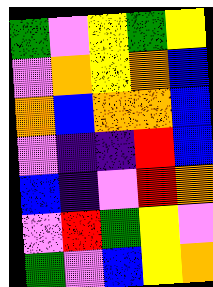[["green", "violet", "yellow", "green", "yellow"], ["violet", "orange", "yellow", "orange", "blue"], ["orange", "blue", "orange", "orange", "blue"], ["violet", "indigo", "indigo", "red", "blue"], ["blue", "indigo", "violet", "red", "orange"], ["violet", "red", "green", "yellow", "violet"], ["green", "violet", "blue", "yellow", "orange"]]